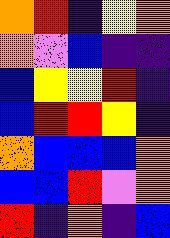[["orange", "red", "indigo", "yellow", "orange"], ["orange", "violet", "blue", "indigo", "indigo"], ["blue", "yellow", "yellow", "red", "indigo"], ["blue", "red", "red", "yellow", "indigo"], ["orange", "blue", "blue", "blue", "orange"], ["blue", "blue", "red", "violet", "orange"], ["red", "indigo", "orange", "indigo", "blue"]]